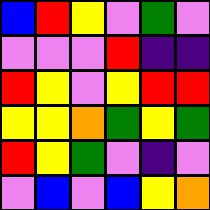[["blue", "red", "yellow", "violet", "green", "violet"], ["violet", "violet", "violet", "red", "indigo", "indigo"], ["red", "yellow", "violet", "yellow", "red", "red"], ["yellow", "yellow", "orange", "green", "yellow", "green"], ["red", "yellow", "green", "violet", "indigo", "violet"], ["violet", "blue", "violet", "blue", "yellow", "orange"]]